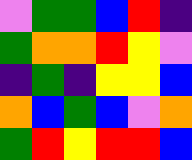[["violet", "green", "green", "blue", "red", "indigo"], ["green", "orange", "orange", "red", "yellow", "violet"], ["indigo", "green", "indigo", "yellow", "yellow", "blue"], ["orange", "blue", "green", "blue", "violet", "orange"], ["green", "red", "yellow", "red", "red", "blue"]]